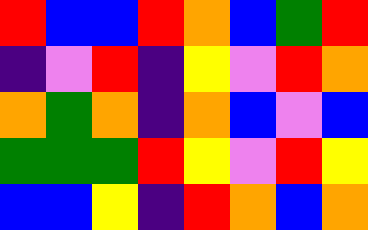[["red", "blue", "blue", "red", "orange", "blue", "green", "red"], ["indigo", "violet", "red", "indigo", "yellow", "violet", "red", "orange"], ["orange", "green", "orange", "indigo", "orange", "blue", "violet", "blue"], ["green", "green", "green", "red", "yellow", "violet", "red", "yellow"], ["blue", "blue", "yellow", "indigo", "red", "orange", "blue", "orange"]]